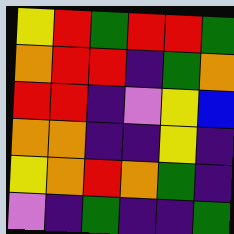[["yellow", "red", "green", "red", "red", "green"], ["orange", "red", "red", "indigo", "green", "orange"], ["red", "red", "indigo", "violet", "yellow", "blue"], ["orange", "orange", "indigo", "indigo", "yellow", "indigo"], ["yellow", "orange", "red", "orange", "green", "indigo"], ["violet", "indigo", "green", "indigo", "indigo", "green"]]